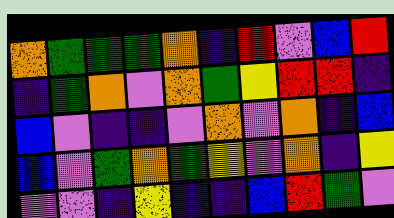[["orange", "green", "green", "green", "orange", "indigo", "red", "violet", "blue", "red"], ["indigo", "green", "orange", "violet", "orange", "green", "yellow", "red", "red", "indigo"], ["blue", "violet", "indigo", "indigo", "violet", "orange", "violet", "orange", "indigo", "blue"], ["blue", "violet", "green", "orange", "green", "yellow", "violet", "orange", "indigo", "yellow"], ["violet", "violet", "indigo", "yellow", "indigo", "indigo", "blue", "red", "green", "violet"]]